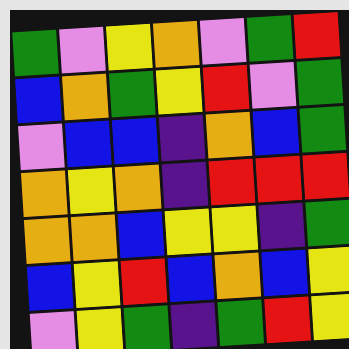[["green", "violet", "yellow", "orange", "violet", "green", "red"], ["blue", "orange", "green", "yellow", "red", "violet", "green"], ["violet", "blue", "blue", "indigo", "orange", "blue", "green"], ["orange", "yellow", "orange", "indigo", "red", "red", "red"], ["orange", "orange", "blue", "yellow", "yellow", "indigo", "green"], ["blue", "yellow", "red", "blue", "orange", "blue", "yellow"], ["violet", "yellow", "green", "indigo", "green", "red", "yellow"]]